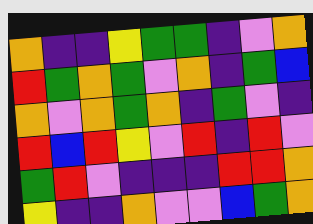[["orange", "indigo", "indigo", "yellow", "green", "green", "indigo", "violet", "orange"], ["red", "green", "orange", "green", "violet", "orange", "indigo", "green", "blue"], ["orange", "violet", "orange", "green", "orange", "indigo", "green", "violet", "indigo"], ["red", "blue", "red", "yellow", "violet", "red", "indigo", "red", "violet"], ["green", "red", "violet", "indigo", "indigo", "indigo", "red", "red", "orange"], ["yellow", "indigo", "indigo", "orange", "violet", "violet", "blue", "green", "orange"]]